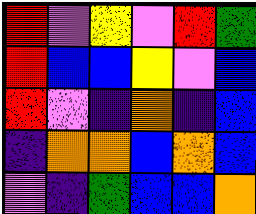[["red", "violet", "yellow", "violet", "red", "green"], ["red", "blue", "blue", "yellow", "violet", "blue"], ["red", "violet", "indigo", "orange", "indigo", "blue"], ["indigo", "orange", "orange", "blue", "orange", "blue"], ["violet", "indigo", "green", "blue", "blue", "orange"]]